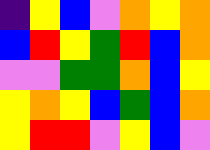[["indigo", "yellow", "blue", "violet", "orange", "yellow", "orange"], ["blue", "red", "yellow", "green", "red", "blue", "orange"], ["violet", "violet", "green", "green", "orange", "blue", "yellow"], ["yellow", "orange", "yellow", "blue", "green", "blue", "orange"], ["yellow", "red", "red", "violet", "yellow", "blue", "violet"]]